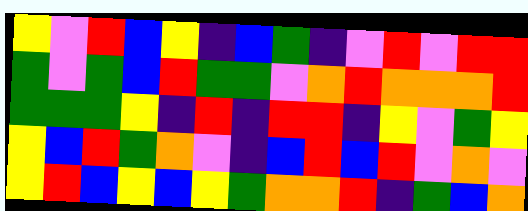[["yellow", "violet", "red", "blue", "yellow", "indigo", "blue", "green", "indigo", "violet", "red", "violet", "red", "red"], ["green", "violet", "green", "blue", "red", "green", "green", "violet", "orange", "red", "orange", "orange", "orange", "red"], ["green", "green", "green", "yellow", "indigo", "red", "indigo", "red", "red", "indigo", "yellow", "violet", "green", "yellow"], ["yellow", "blue", "red", "green", "orange", "violet", "indigo", "blue", "red", "blue", "red", "violet", "orange", "violet"], ["yellow", "red", "blue", "yellow", "blue", "yellow", "green", "orange", "orange", "red", "indigo", "green", "blue", "orange"]]